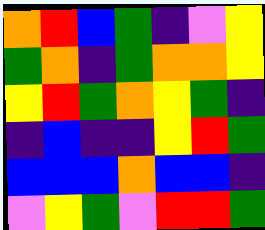[["orange", "red", "blue", "green", "indigo", "violet", "yellow"], ["green", "orange", "indigo", "green", "orange", "orange", "yellow"], ["yellow", "red", "green", "orange", "yellow", "green", "indigo"], ["indigo", "blue", "indigo", "indigo", "yellow", "red", "green"], ["blue", "blue", "blue", "orange", "blue", "blue", "indigo"], ["violet", "yellow", "green", "violet", "red", "red", "green"]]